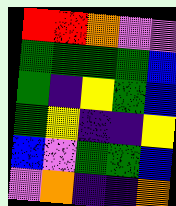[["red", "red", "orange", "violet", "violet"], ["green", "green", "green", "green", "blue"], ["green", "indigo", "yellow", "green", "blue"], ["green", "yellow", "indigo", "indigo", "yellow"], ["blue", "violet", "green", "green", "blue"], ["violet", "orange", "indigo", "indigo", "orange"]]